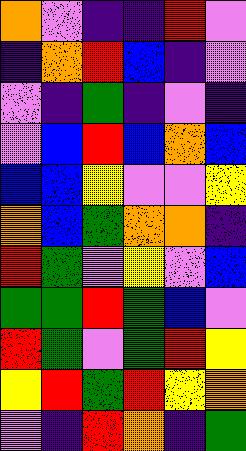[["orange", "violet", "indigo", "indigo", "red", "violet"], ["indigo", "orange", "red", "blue", "indigo", "violet"], ["violet", "indigo", "green", "indigo", "violet", "indigo"], ["violet", "blue", "red", "blue", "orange", "blue"], ["blue", "blue", "yellow", "violet", "violet", "yellow"], ["orange", "blue", "green", "orange", "orange", "indigo"], ["red", "green", "violet", "yellow", "violet", "blue"], ["green", "green", "red", "green", "blue", "violet"], ["red", "green", "violet", "green", "red", "yellow"], ["yellow", "red", "green", "red", "yellow", "orange"], ["violet", "indigo", "red", "orange", "indigo", "green"]]